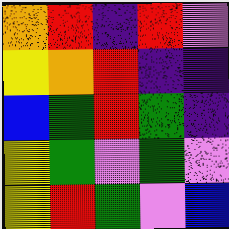[["orange", "red", "indigo", "red", "violet"], ["yellow", "orange", "red", "indigo", "indigo"], ["blue", "green", "red", "green", "indigo"], ["yellow", "green", "violet", "green", "violet"], ["yellow", "red", "green", "violet", "blue"]]